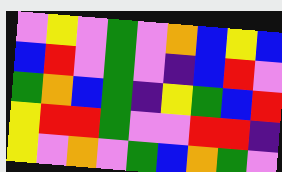[["violet", "yellow", "violet", "green", "violet", "orange", "blue", "yellow", "blue"], ["blue", "red", "violet", "green", "violet", "indigo", "blue", "red", "violet"], ["green", "orange", "blue", "green", "indigo", "yellow", "green", "blue", "red"], ["yellow", "red", "red", "green", "violet", "violet", "red", "red", "indigo"], ["yellow", "violet", "orange", "violet", "green", "blue", "orange", "green", "violet"]]